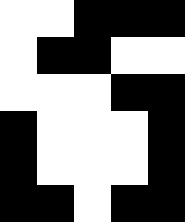[["white", "white", "black", "black", "black"], ["white", "black", "black", "white", "white"], ["white", "white", "white", "black", "black"], ["black", "white", "white", "white", "black"], ["black", "white", "white", "white", "black"], ["black", "black", "white", "black", "black"]]